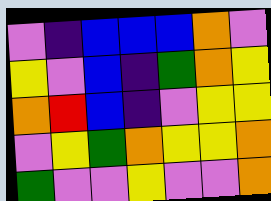[["violet", "indigo", "blue", "blue", "blue", "orange", "violet"], ["yellow", "violet", "blue", "indigo", "green", "orange", "yellow"], ["orange", "red", "blue", "indigo", "violet", "yellow", "yellow"], ["violet", "yellow", "green", "orange", "yellow", "yellow", "orange"], ["green", "violet", "violet", "yellow", "violet", "violet", "orange"]]